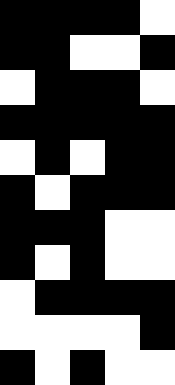[["black", "black", "black", "black", "white"], ["black", "black", "white", "white", "black"], ["white", "black", "black", "black", "white"], ["black", "black", "black", "black", "black"], ["white", "black", "white", "black", "black"], ["black", "white", "black", "black", "black"], ["black", "black", "black", "white", "white"], ["black", "white", "black", "white", "white"], ["white", "black", "black", "black", "black"], ["white", "white", "white", "white", "black"], ["black", "white", "black", "white", "white"]]